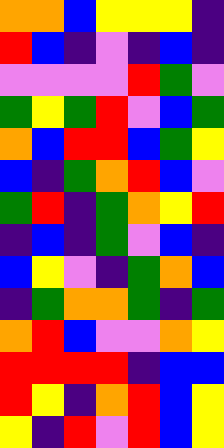[["orange", "orange", "blue", "yellow", "yellow", "yellow", "indigo"], ["red", "blue", "indigo", "violet", "indigo", "blue", "indigo"], ["violet", "violet", "violet", "violet", "red", "green", "violet"], ["green", "yellow", "green", "red", "violet", "blue", "green"], ["orange", "blue", "red", "red", "blue", "green", "yellow"], ["blue", "indigo", "green", "orange", "red", "blue", "violet"], ["green", "red", "indigo", "green", "orange", "yellow", "red"], ["indigo", "blue", "indigo", "green", "violet", "blue", "indigo"], ["blue", "yellow", "violet", "indigo", "green", "orange", "blue"], ["indigo", "green", "orange", "orange", "green", "indigo", "green"], ["orange", "red", "blue", "violet", "violet", "orange", "yellow"], ["red", "red", "red", "red", "indigo", "blue", "blue"], ["red", "yellow", "indigo", "orange", "red", "blue", "yellow"], ["yellow", "indigo", "red", "violet", "red", "blue", "yellow"]]